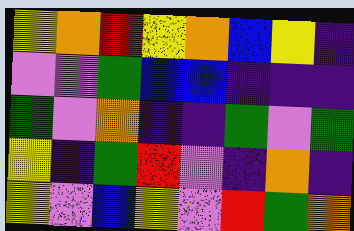[["yellow", "orange", "red", "yellow", "orange", "blue", "yellow", "indigo"], ["violet", "violet", "green", "blue", "blue", "indigo", "indigo", "indigo"], ["green", "violet", "orange", "indigo", "indigo", "green", "violet", "green"], ["yellow", "indigo", "green", "red", "violet", "indigo", "orange", "indigo"], ["yellow", "violet", "blue", "yellow", "violet", "red", "green", "orange"]]